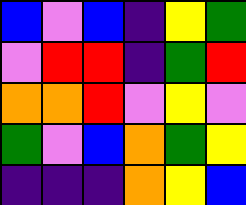[["blue", "violet", "blue", "indigo", "yellow", "green"], ["violet", "red", "red", "indigo", "green", "red"], ["orange", "orange", "red", "violet", "yellow", "violet"], ["green", "violet", "blue", "orange", "green", "yellow"], ["indigo", "indigo", "indigo", "orange", "yellow", "blue"]]